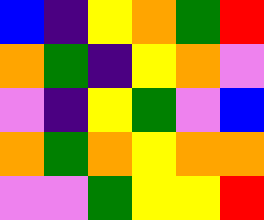[["blue", "indigo", "yellow", "orange", "green", "red"], ["orange", "green", "indigo", "yellow", "orange", "violet"], ["violet", "indigo", "yellow", "green", "violet", "blue"], ["orange", "green", "orange", "yellow", "orange", "orange"], ["violet", "violet", "green", "yellow", "yellow", "red"]]